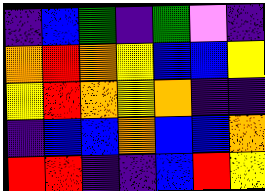[["indigo", "blue", "green", "indigo", "green", "violet", "indigo"], ["orange", "red", "orange", "yellow", "blue", "blue", "yellow"], ["yellow", "red", "orange", "yellow", "orange", "indigo", "indigo"], ["indigo", "blue", "blue", "orange", "blue", "blue", "orange"], ["red", "red", "indigo", "indigo", "blue", "red", "yellow"]]